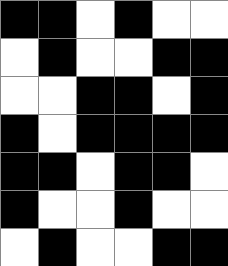[["black", "black", "white", "black", "white", "white"], ["white", "black", "white", "white", "black", "black"], ["white", "white", "black", "black", "white", "black"], ["black", "white", "black", "black", "black", "black"], ["black", "black", "white", "black", "black", "white"], ["black", "white", "white", "black", "white", "white"], ["white", "black", "white", "white", "black", "black"]]